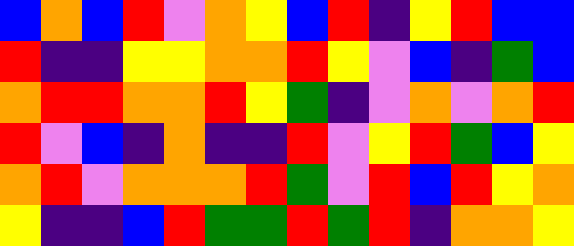[["blue", "orange", "blue", "red", "violet", "orange", "yellow", "blue", "red", "indigo", "yellow", "red", "blue", "blue"], ["red", "indigo", "indigo", "yellow", "yellow", "orange", "orange", "red", "yellow", "violet", "blue", "indigo", "green", "blue"], ["orange", "red", "red", "orange", "orange", "red", "yellow", "green", "indigo", "violet", "orange", "violet", "orange", "red"], ["red", "violet", "blue", "indigo", "orange", "indigo", "indigo", "red", "violet", "yellow", "red", "green", "blue", "yellow"], ["orange", "red", "violet", "orange", "orange", "orange", "red", "green", "violet", "red", "blue", "red", "yellow", "orange"], ["yellow", "indigo", "indigo", "blue", "red", "green", "green", "red", "green", "red", "indigo", "orange", "orange", "yellow"]]